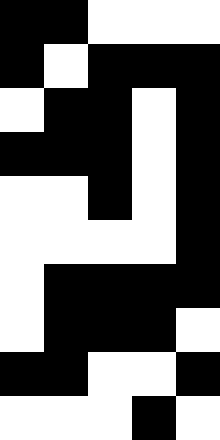[["black", "black", "white", "white", "white"], ["black", "white", "black", "black", "black"], ["white", "black", "black", "white", "black"], ["black", "black", "black", "white", "black"], ["white", "white", "black", "white", "black"], ["white", "white", "white", "white", "black"], ["white", "black", "black", "black", "black"], ["white", "black", "black", "black", "white"], ["black", "black", "white", "white", "black"], ["white", "white", "white", "black", "white"]]